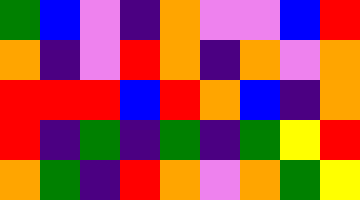[["green", "blue", "violet", "indigo", "orange", "violet", "violet", "blue", "red"], ["orange", "indigo", "violet", "red", "orange", "indigo", "orange", "violet", "orange"], ["red", "red", "red", "blue", "red", "orange", "blue", "indigo", "orange"], ["red", "indigo", "green", "indigo", "green", "indigo", "green", "yellow", "red"], ["orange", "green", "indigo", "red", "orange", "violet", "orange", "green", "yellow"]]